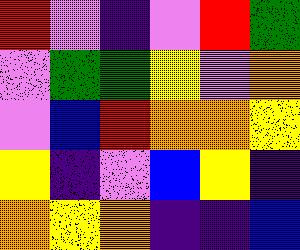[["red", "violet", "indigo", "violet", "red", "green"], ["violet", "green", "green", "yellow", "violet", "orange"], ["violet", "blue", "red", "orange", "orange", "yellow"], ["yellow", "indigo", "violet", "blue", "yellow", "indigo"], ["orange", "yellow", "orange", "indigo", "indigo", "blue"]]